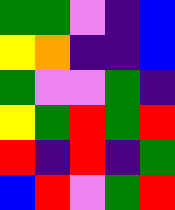[["green", "green", "violet", "indigo", "blue"], ["yellow", "orange", "indigo", "indigo", "blue"], ["green", "violet", "violet", "green", "indigo"], ["yellow", "green", "red", "green", "red"], ["red", "indigo", "red", "indigo", "green"], ["blue", "red", "violet", "green", "red"]]